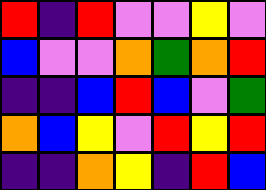[["red", "indigo", "red", "violet", "violet", "yellow", "violet"], ["blue", "violet", "violet", "orange", "green", "orange", "red"], ["indigo", "indigo", "blue", "red", "blue", "violet", "green"], ["orange", "blue", "yellow", "violet", "red", "yellow", "red"], ["indigo", "indigo", "orange", "yellow", "indigo", "red", "blue"]]